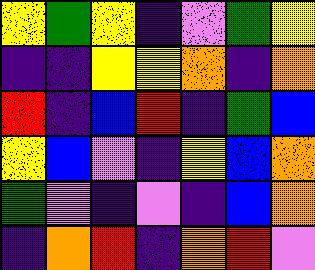[["yellow", "green", "yellow", "indigo", "violet", "green", "yellow"], ["indigo", "indigo", "yellow", "yellow", "orange", "indigo", "orange"], ["red", "indigo", "blue", "red", "indigo", "green", "blue"], ["yellow", "blue", "violet", "indigo", "yellow", "blue", "orange"], ["green", "violet", "indigo", "violet", "indigo", "blue", "orange"], ["indigo", "orange", "red", "indigo", "orange", "red", "violet"]]